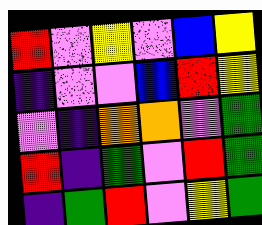[["red", "violet", "yellow", "violet", "blue", "yellow"], ["indigo", "violet", "violet", "blue", "red", "yellow"], ["violet", "indigo", "orange", "orange", "violet", "green"], ["red", "indigo", "green", "violet", "red", "green"], ["indigo", "green", "red", "violet", "yellow", "green"]]